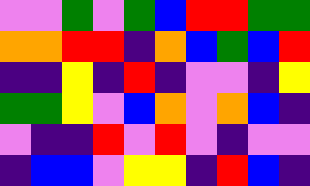[["violet", "violet", "green", "violet", "green", "blue", "red", "red", "green", "green"], ["orange", "orange", "red", "red", "indigo", "orange", "blue", "green", "blue", "red"], ["indigo", "indigo", "yellow", "indigo", "red", "indigo", "violet", "violet", "indigo", "yellow"], ["green", "green", "yellow", "violet", "blue", "orange", "violet", "orange", "blue", "indigo"], ["violet", "indigo", "indigo", "red", "violet", "red", "violet", "indigo", "violet", "violet"], ["indigo", "blue", "blue", "violet", "yellow", "yellow", "indigo", "red", "blue", "indigo"]]